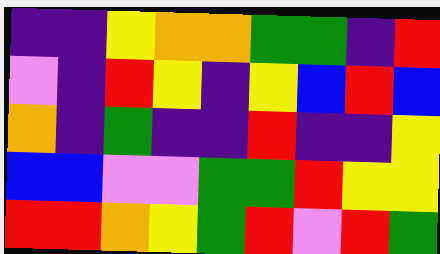[["indigo", "indigo", "yellow", "orange", "orange", "green", "green", "indigo", "red"], ["violet", "indigo", "red", "yellow", "indigo", "yellow", "blue", "red", "blue"], ["orange", "indigo", "green", "indigo", "indigo", "red", "indigo", "indigo", "yellow"], ["blue", "blue", "violet", "violet", "green", "green", "red", "yellow", "yellow"], ["red", "red", "orange", "yellow", "green", "red", "violet", "red", "green"]]